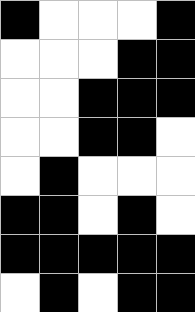[["black", "white", "white", "white", "black"], ["white", "white", "white", "black", "black"], ["white", "white", "black", "black", "black"], ["white", "white", "black", "black", "white"], ["white", "black", "white", "white", "white"], ["black", "black", "white", "black", "white"], ["black", "black", "black", "black", "black"], ["white", "black", "white", "black", "black"]]